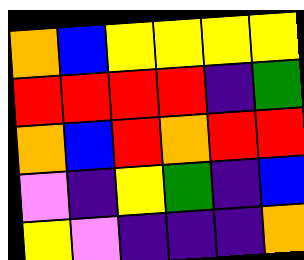[["orange", "blue", "yellow", "yellow", "yellow", "yellow"], ["red", "red", "red", "red", "indigo", "green"], ["orange", "blue", "red", "orange", "red", "red"], ["violet", "indigo", "yellow", "green", "indigo", "blue"], ["yellow", "violet", "indigo", "indigo", "indigo", "orange"]]